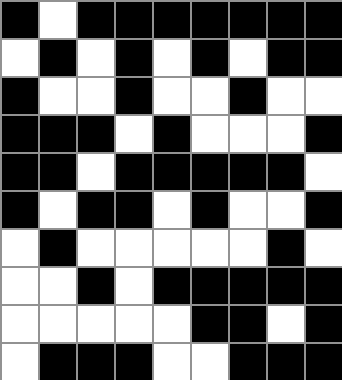[["black", "white", "black", "black", "black", "black", "black", "black", "black"], ["white", "black", "white", "black", "white", "black", "white", "black", "black"], ["black", "white", "white", "black", "white", "white", "black", "white", "white"], ["black", "black", "black", "white", "black", "white", "white", "white", "black"], ["black", "black", "white", "black", "black", "black", "black", "black", "white"], ["black", "white", "black", "black", "white", "black", "white", "white", "black"], ["white", "black", "white", "white", "white", "white", "white", "black", "white"], ["white", "white", "black", "white", "black", "black", "black", "black", "black"], ["white", "white", "white", "white", "white", "black", "black", "white", "black"], ["white", "black", "black", "black", "white", "white", "black", "black", "black"]]